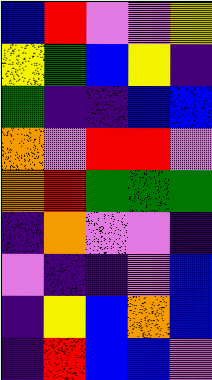[["blue", "red", "violet", "violet", "yellow"], ["yellow", "green", "blue", "yellow", "indigo"], ["green", "indigo", "indigo", "blue", "blue"], ["orange", "violet", "red", "red", "violet"], ["orange", "red", "green", "green", "green"], ["indigo", "orange", "violet", "violet", "indigo"], ["violet", "indigo", "indigo", "violet", "blue"], ["indigo", "yellow", "blue", "orange", "blue"], ["indigo", "red", "blue", "blue", "violet"]]